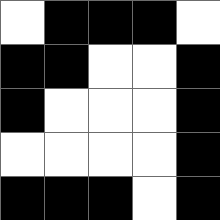[["white", "black", "black", "black", "white"], ["black", "black", "white", "white", "black"], ["black", "white", "white", "white", "black"], ["white", "white", "white", "white", "black"], ["black", "black", "black", "white", "black"]]